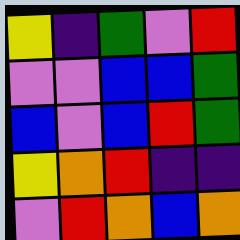[["yellow", "indigo", "green", "violet", "red"], ["violet", "violet", "blue", "blue", "green"], ["blue", "violet", "blue", "red", "green"], ["yellow", "orange", "red", "indigo", "indigo"], ["violet", "red", "orange", "blue", "orange"]]